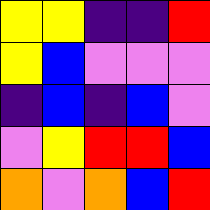[["yellow", "yellow", "indigo", "indigo", "red"], ["yellow", "blue", "violet", "violet", "violet"], ["indigo", "blue", "indigo", "blue", "violet"], ["violet", "yellow", "red", "red", "blue"], ["orange", "violet", "orange", "blue", "red"]]